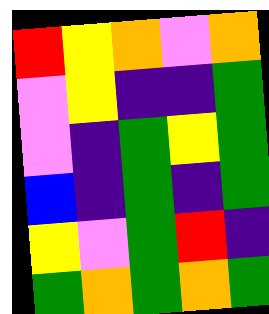[["red", "yellow", "orange", "violet", "orange"], ["violet", "yellow", "indigo", "indigo", "green"], ["violet", "indigo", "green", "yellow", "green"], ["blue", "indigo", "green", "indigo", "green"], ["yellow", "violet", "green", "red", "indigo"], ["green", "orange", "green", "orange", "green"]]